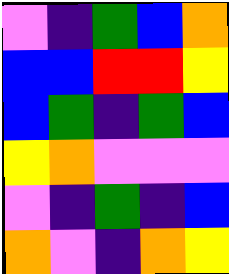[["violet", "indigo", "green", "blue", "orange"], ["blue", "blue", "red", "red", "yellow"], ["blue", "green", "indigo", "green", "blue"], ["yellow", "orange", "violet", "violet", "violet"], ["violet", "indigo", "green", "indigo", "blue"], ["orange", "violet", "indigo", "orange", "yellow"]]